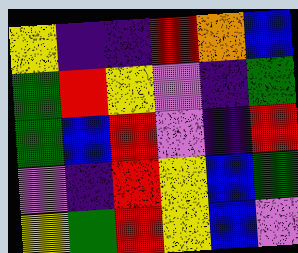[["yellow", "indigo", "indigo", "red", "orange", "blue"], ["green", "red", "yellow", "violet", "indigo", "green"], ["green", "blue", "red", "violet", "indigo", "red"], ["violet", "indigo", "red", "yellow", "blue", "green"], ["yellow", "green", "red", "yellow", "blue", "violet"]]